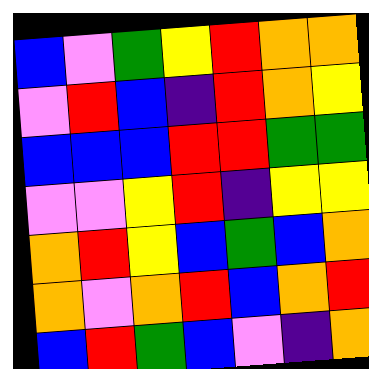[["blue", "violet", "green", "yellow", "red", "orange", "orange"], ["violet", "red", "blue", "indigo", "red", "orange", "yellow"], ["blue", "blue", "blue", "red", "red", "green", "green"], ["violet", "violet", "yellow", "red", "indigo", "yellow", "yellow"], ["orange", "red", "yellow", "blue", "green", "blue", "orange"], ["orange", "violet", "orange", "red", "blue", "orange", "red"], ["blue", "red", "green", "blue", "violet", "indigo", "orange"]]